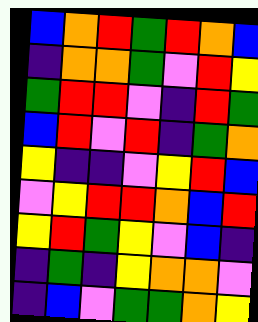[["blue", "orange", "red", "green", "red", "orange", "blue"], ["indigo", "orange", "orange", "green", "violet", "red", "yellow"], ["green", "red", "red", "violet", "indigo", "red", "green"], ["blue", "red", "violet", "red", "indigo", "green", "orange"], ["yellow", "indigo", "indigo", "violet", "yellow", "red", "blue"], ["violet", "yellow", "red", "red", "orange", "blue", "red"], ["yellow", "red", "green", "yellow", "violet", "blue", "indigo"], ["indigo", "green", "indigo", "yellow", "orange", "orange", "violet"], ["indigo", "blue", "violet", "green", "green", "orange", "yellow"]]